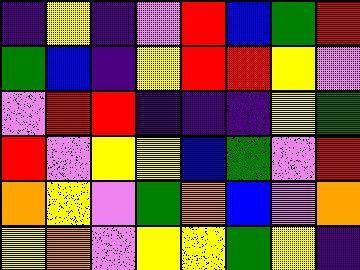[["indigo", "yellow", "indigo", "violet", "red", "blue", "green", "red"], ["green", "blue", "indigo", "yellow", "red", "red", "yellow", "violet"], ["violet", "red", "red", "indigo", "indigo", "indigo", "yellow", "green"], ["red", "violet", "yellow", "yellow", "blue", "green", "violet", "red"], ["orange", "yellow", "violet", "green", "orange", "blue", "violet", "orange"], ["yellow", "orange", "violet", "yellow", "yellow", "green", "yellow", "indigo"]]